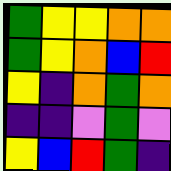[["green", "yellow", "yellow", "orange", "orange"], ["green", "yellow", "orange", "blue", "red"], ["yellow", "indigo", "orange", "green", "orange"], ["indigo", "indigo", "violet", "green", "violet"], ["yellow", "blue", "red", "green", "indigo"]]